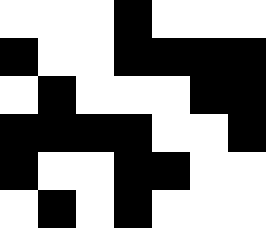[["white", "white", "white", "black", "white", "white", "white"], ["black", "white", "white", "black", "black", "black", "black"], ["white", "black", "white", "white", "white", "black", "black"], ["black", "black", "black", "black", "white", "white", "black"], ["black", "white", "white", "black", "black", "white", "white"], ["white", "black", "white", "black", "white", "white", "white"]]